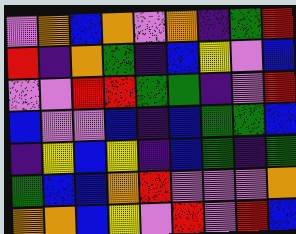[["violet", "orange", "blue", "orange", "violet", "orange", "indigo", "green", "red"], ["red", "indigo", "orange", "green", "indigo", "blue", "yellow", "violet", "blue"], ["violet", "violet", "red", "red", "green", "green", "indigo", "violet", "red"], ["blue", "violet", "violet", "blue", "indigo", "blue", "green", "green", "blue"], ["indigo", "yellow", "blue", "yellow", "indigo", "blue", "green", "indigo", "green"], ["green", "blue", "blue", "orange", "red", "violet", "violet", "violet", "orange"], ["orange", "orange", "blue", "yellow", "violet", "red", "violet", "red", "blue"]]